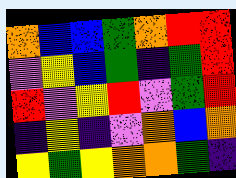[["orange", "blue", "blue", "green", "orange", "red", "red"], ["violet", "yellow", "blue", "green", "indigo", "green", "red"], ["red", "violet", "yellow", "red", "violet", "green", "red"], ["indigo", "yellow", "indigo", "violet", "orange", "blue", "orange"], ["yellow", "green", "yellow", "orange", "orange", "green", "indigo"]]